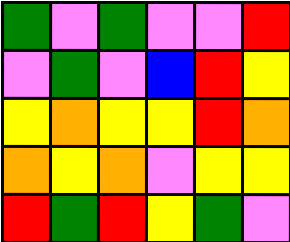[["green", "violet", "green", "violet", "violet", "red"], ["violet", "green", "violet", "blue", "red", "yellow"], ["yellow", "orange", "yellow", "yellow", "red", "orange"], ["orange", "yellow", "orange", "violet", "yellow", "yellow"], ["red", "green", "red", "yellow", "green", "violet"]]